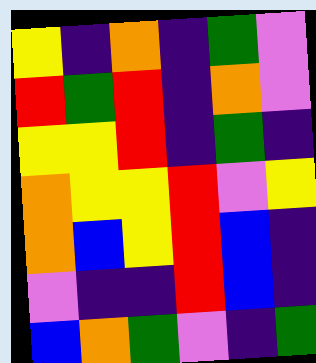[["yellow", "indigo", "orange", "indigo", "green", "violet"], ["red", "green", "red", "indigo", "orange", "violet"], ["yellow", "yellow", "red", "indigo", "green", "indigo"], ["orange", "yellow", "yellow", "red", "violet", "yellow"], ["orange", "blue", "yellow", "red", "blue", "indigo"], ["violet", "indigo", "indigo", "red", "blue", "indigo"], ["blue", "orange", "green", "violet", "indigo", "green"]]